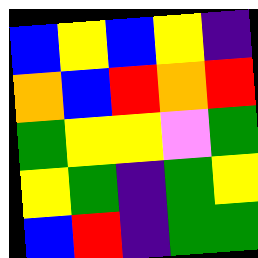[["blue", "yellow", "blue", "yellow", "indigo"], ["orange", "blue", "red", "orange", "red"], ["green", "yellow", "yellow", "violet", "green"], ["yellow", "green", "indigo", "green", "yellow"], ["blue", "red", "indigo", "green", "green"]]